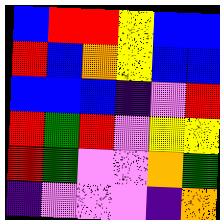[["blue", "red", "red", "yellow", "blue", "blue"], ["red", "blue", "orange", "yellow", "blue", "blue"], ["blue", "blue", "blue", "indigo", "violet", "red"], ["red", "green", "red", "violet", "yellow", "yellow"], ["red", "green", "violet", "violet", "orange", "green"], ["indigo", "violet", "violet", "violet", "indigo", "orange"]]